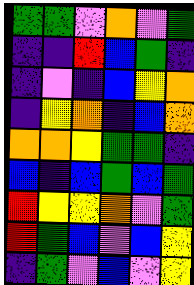[["green", "green", "violet", "orange", "violet", "green"], ["indigo", "indigo", "red", "blue", "green", "indigo"], ["indigo", "violet", "indigo", "blue", "yellow", "orange"], ["indigo", "yellow", "orange", "indigo", "blue", "orange"], ["orange", "orange", "yellow", "green", "green", "indigo"], ["blue", "indigo", "blue", "green", "blue", "green"], ["red", "yellow", "yellow", "orange", "violet", "green"], ["red", "green", "blue", "violet", "blue", "yellow"], ["indigo", "green", "violet", "blue", "violet", "yellow"]]